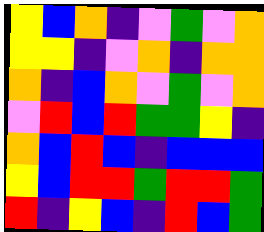[["yellow", "blue", "orange", "indigo", "violet", "green", "violet", "orange"], ["yellow", "yellow", "indigo", "violet", "orange", "indigo", "orange", "orange"], ["orange", "indigo", "blue", "orange", "violet", "green", "violet", "orange"], ["violet", "red", "blue", "red", "green", "green", "yellow", "indigo"], ["orange", "blue", "red", "blue", "indigo", "blue", "blue", "blue"], ["yellow", "blue", "red", "red", "green", "red", "red", "green"], ["red", "indigo", "yellow", "blue", "indigo", "red", "blue", "green"]]